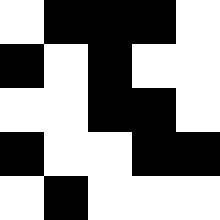[["white", "black", "black", "black", "white"], ["black", "white", "black", "white", "white"], ["white", "white", "black", "black", "white"], ["black", "white", "white", "black", "black"], ["white", "black", "white", "white", "white"]]